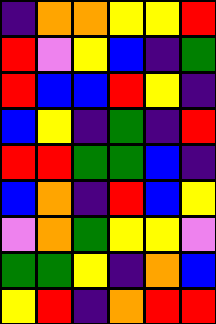[["indigo", "orange", "orange", "yellow", "yellow", "red"], ["red", "violet", "yellow", "blue", "indigo", "green"], ["red", "blue", "blue", "red", "yellow", "indigo"], ["blue", "yellow", "indigo", "green", "indigo", "red"], ["red", "red", "green", "green", "blue", "indigo"], ["blue", "orange", "indigo", "red", "blue", "yellow"], ["violet", "orange", "green", "yellow", "yellow", "violet"], ["green", "green", "yellow", "indigo", "orange", "blue"], ["yellow", "red", "indigo", "orange", "red", "red"]]